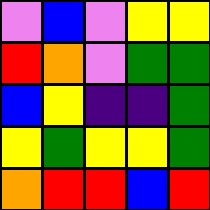[["violet", "blue", "violet", "yellow", "yellow"], ["red", "orange", "violet", "green", "green"], ["blue", "yellow", "indigo", "indigo", "green"], ["yellow", "green", "yellow", "yellow", "green"], ["orange", "red", "red", "blue", "red"]]